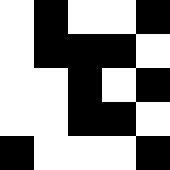[["white", "black", "white", "white", "black"], ["white", "black", "black", "black", "white"], ["white", "white", "black", "white", "black"], ["white", "white", "black", "black", "white"], ["black", "white", "white", "white", "black"]]